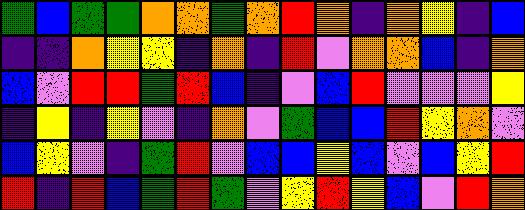[["green", "blue", "green", "green", "orange", "orange", "green", "orange", "red", "orange", "indigo", "orange", "yellow", "indigo", "blue"], ["indigo", "indigo", "orange", "yellow", "yellow", "indigo", "orange", "indigo", "red", "violet", "orange", "orange", "blue", "indigo", "orange"], ["blue", "violet", "red", "red", "green", "red", "blue", "indigo", "violet", "blue", "red", "violet", "violet", "violet", "yellow"], ["indigo", "yellow", "indigo", "yellow", "violet", "indigo", "orange", "violet", "green", "blue", "blue", "red", "yellow", "orange", "violet"], ["blue", "yellow", "violet", "indigo", "green", "red", "violet", "blue", "blue", "yellow", "blue", "violet", "blue", "yellow", "red"], ["red", "indigo", "red", "blue", "green", "red", "green", "violet", "yellow", "red", "yellow", "blue", "violet", "red", "orange"]]